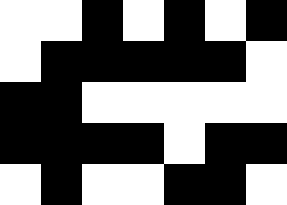[["white", "white", "black", "white", "black", "white", "black"], ["white", "black", "black", "black", "black", "black", "white"], ["black", "black", "white", "white", "white", "white", "white"], ["black", "black", "black", "black", "white", "black", "black"], ["white", "black", "white", "white", "black", "black", "white"]]